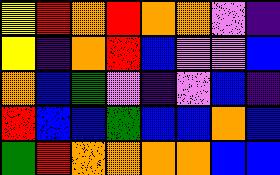[["yellow", "red", "orange", "red", "orange", "orange", "violet", "indigo"], ["yellow", "indigo", "orange", "red", "blue", "violet", "violet", "blue"], ["orange", "blue", "green", "violet", "indigo", "violet", "blue", "indigo"], ["red", "blue", "blue", "green", "blue", "blue", "orange", "blue"], ["green", "red", "orange", "orange", "orange", "orange", "blue", "blue"]]